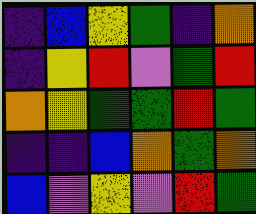[["indigo", "blue", "yellow", "green", "indigo", "orange"], ["indigo", "yellow", "red", "violet", "green", "red"], ["orange", "yellow", "green", "green", "red", "green"], ["indigo", "indigo", "blue", "orange", "green", "orange"], ["blue", "violet", "yellow", "violet", "red", "green"]]